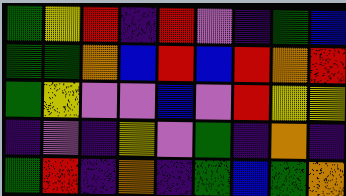[["green", "yellow", "red", "indigo", "red", "violet", "indigo", "green", "blue"], ["green", "green", "orange", "blue", "red", "blue", "red", "orange", "red"], ["green", "yellow", "violet", "violet", "blue", "violet", "red", "yellow", "yellow"], ["indigo", "violet", "indigo", "yellow", "violet", "green", "indigo", "orange", "indigo"], ["green", "red", "indigo", "orange", "indigo", "green", "blue", "green", "orange"]]